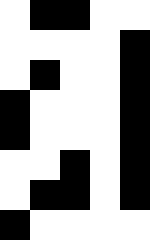[["white", "black", "black", "white", "white"], ["white", "white", "white", "white", "black"], ["white", "black", "white", "white", "black"], ["black", "white", "white", "white", "black"], ["black", "white", "white", "white", "black"], ["white", "white", "black", "white", "black"], ["white", "black", "black", "white", "black"], ["black", "white", "white", "white", "white"]]